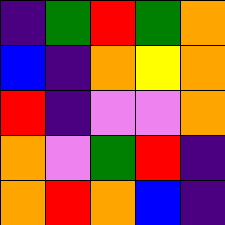[["indigo", "green", "red", "green", "orange"], ["blue", "indigo", "orange", "yellow", "orange"], ["red", "indigo", "violet", "violet", "orange"], ["orange", "violet", "green", "red", "indigo"], ["orange", "red", "orange", "blue", "indigo"]]